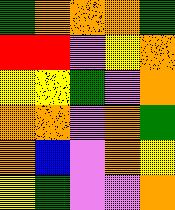[["green", "orange", "orange", "orange", "green"], ["red", "red", "violet", "yellow", "orange"], ["yellow", "yellow", "green", "violet", "orange"], ["orange", "orange", "violet", "orange", "green"], ["orange", "blue", "violet", "orange", "yellow"], ["yellow", "green", "violet", "violet", "orange"]]